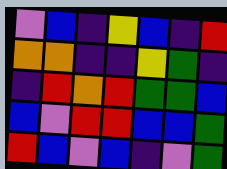[["violet", "blue", "indigo", "yellow", "blue", "indigo", "red"], ["orange", "orange", "indigo", "indigo", "yellow", "green", "indigo"], ["indigo", "red", "orange", "red", "green", "green", "blue"], ["blue", "violet", "red", "red", "blue", "blue", "green"], ["red", "blue", "violet", "blue", "indigo", "violet", "green"]]